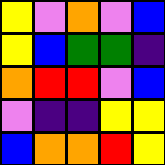[["yellow", "violet", "orange", "violet", "blue"], ["yellow", "blue", "green", "green", "indigo"], ["orange", "red", "red", "violet", "blue"], ["violet", "indigo", "indigo", "yellow", "yellow"], ["blue", "orange", "orange", "red", "yellow"]]